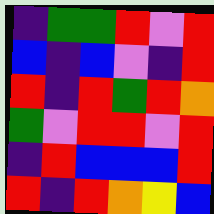[["indigo", "green", "green", "red", "violet", "red"], ["blue", "indigo", "blue", "violet", "indigo", "red"], ["red", "indigo", "red", "green", "red", "orange"], ["green", "violet", "red", "red", "violet", "red"], ["indigo", "red", "blue", "blue", "blue", "red"], ["red", "indigo", "red", "orange", "yellow", "blue"]]